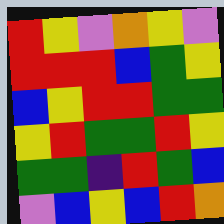[["red", "yellow", "violet", "orange", "yellow", "violet"], ["red", "red", "red", "blue", "green", "yellow"], ["blue", "yellow", "red", "red", "green", "green"], ["yellow", "red", "green", "green", "red", "yellow"], ["green", "green", "indigo", "red", "green", "blue"], ["violet", "blue", "yellow", "blue", "red", "orange"]]